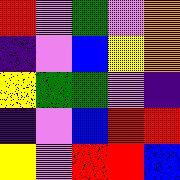[["red", "violet", "green", "violet", "orange"], ["indigo", "violet", "blue", "yellow", "orange"], ["yellow", "green", "green", "violet", "indigo"], ["indigo", "violet", "blue", "red", "red"], ["yellow", "violet", "red", "red", "blue"]]